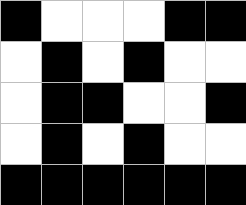[["black", "white", "white", "white", "black", "black"], ["white", "black", "white", "black", "white", "white"], ["white", "black", "black", "white", "white", "black"], ["white", "black", "white", "black", "white", "white"], ["black", "black", "black", "black", "black", "black"]]